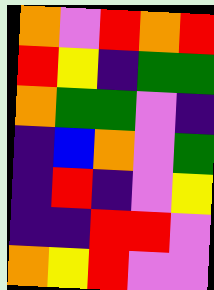[["orange", "violet", "red", "orange", "red"], ["red", "yellow", "indigo", "green", "green"], ["orange", "green", "green", "violet", "indigo"], ["indigo", "blue", "orange", "violet", "green"], ["indigo", "red", "indigo", "violet", "yellow"], ["indigo", "indigo", "red", "red", "violet"], ["orange", "yellow", "red", "violet", "violet"]]